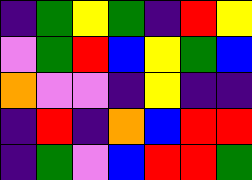[["indigo", "green", "yellow", "green", "indigo", "red", "yellow"], ["violet", "green", "red", "blue", "yellow", "green", "blue"], ["orange", "violet", "violet", "indigo", "yellow", "indigo", "indigo"], ["indigo", "red", "indigo", "orange", "blue", "red", "red"], ["indigo", "green", "violet", "blue", "red", "red", "green"]]